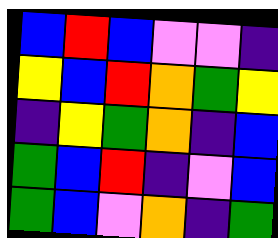[["blue", "red", "blue", "violet", "violet", "indigo"], ["yellow", "blue", "red", "orange", "green", "yellow"], ["indigo", "yellow", "green", "orange", "indigo", "blue"], ["green", "blue", "red", "indigo", "violet", "blue"], ["green", "blue", "violet", "orange", "indigo", "green"]]